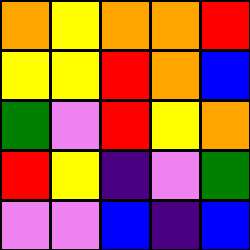[["orange", "yellow", "orange", "orange", "red"], ["yellow", "yellow", "red", "orange", "blue"], ["green", "violet", "red", "yellow", "orange"], ["red", "yellow", "indigo", "violet", "green"], ["violet", "violet", "blue", "indigo", "blue"]]